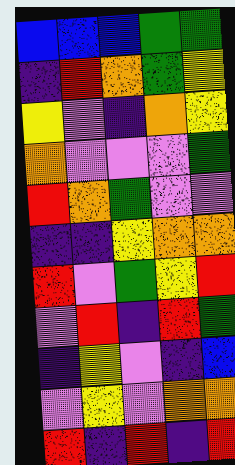[["blue", "blue", "blue", "green", "green"], ["indigo", "red", "orange", "green", "yellow"], ["yellow", "violet", "indigo", "orange", "yellow"], ["orange", "violet", "violet", "violet", "green"], ["red", "orange", "green", "violet", "violet"], ["indigo", "indigo", "yellow", "orange", "orange"], ["red", "violet", "green", "yellow", "red"], ["violet", "red", "indigo", "red", "green"], ["indigo", "yellow", "violet", "indigo", "blue"], ["violet", "yellow", "violet", "orange", "orange"], ["red", "indigo", "red", "indigo", "red"]]